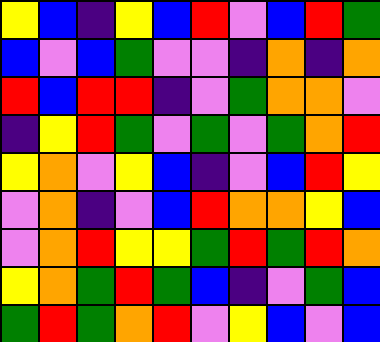[["yellow", "blue", "indigo", "yellow", "blue", "red", "violet", "blue", "red", "green"], ["blue", "violet", "blue", "green", "violet", "violet", "indigo", "orange", "indigo", "orange"], ["red", "blue", "red", "red", "indigo", "violet", "green", "orange", "orange", "violet"], ["indigo", "yellow", "red", "green", "violet", "green", "violet", "green", "orange", "red"], ["yellow", "orange", "violet", "yellow", "blue", "indigo", "violet", "blue", "red", "yellow"], ["violet", "orange", "indigo", "violet", "blue", "red", "orange", "orange", "yellow", "blue"], ["violet", "orange", "red", "yellow", "yellow", "green", "red", "green", "red", "orange"], ["yellow", "orange", "green", "red", "green", "blue", "indigo", "violet", "green", "blue"], ["green", "red", "green", "orange", "red", "violet", "yellow", "blue", "violet", "blue"]]